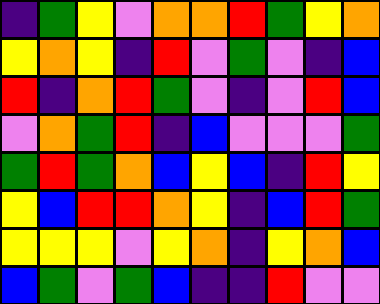[["indigo", "green", "yellow", "violet", "orange", "orange", "red", "green", "yellow", "orange"], ["yellow", "orange", "yellow", "indigo", "red", "violet", "green", "violet", "indigo", "blue"], ["red", "indigo", "orange", "red", "green", "violet", "indigo", "violet", "red", "blue"], ["violet", "orange", "green", "red", "indigo", "blue", "violet", "violet", "violet", "green"], ["green", "red", "green", "orange", "blue", "yellow", "blue", "indigo", "red", "yellow"], ["yellow", "blue", "red", "red", "orange", "yellow", "indigo", "blue", "red", "green"], ["yellow", "yellow", "yellow", "violet", "yellow", "orange", "indigo", "yellow", "orange", "blue"], ["blue", "green", "violet", "green", "blue", "indigo", "indigo", "red", "violet", "violet"]]